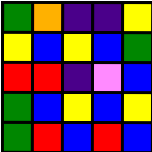[["green", "orange", "indigo", "indigo", "yellow"], ["yellow", "blue", "yellow", "blue", "green"], ["red", "red", "indigo", "violet", "blue"], ["green", "blue", "yellow", "blue", "yellow"], ["green", "red", "blue", "red", "blue"]]